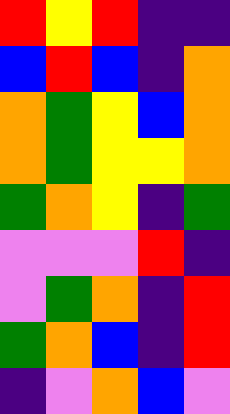[["red", "yellow", "red", "indigo", "indigo"], ["blue", "red", "blue", "indigo", "orange"], ["orange", "green", "yellow", "blue", "orange"], ["orange", "green", "yellow", "yellow", "orange"], ["green", "orange", "yellow", "indigo", "green"], ["violet", "violet", "violet", "red", "indigo"], ["violet", "green", "orange", "indigo", "red"], ["green", "orange", "blue", "indigo", "red"], ["indigo", "violet", "orange", "blue", "violet"]]